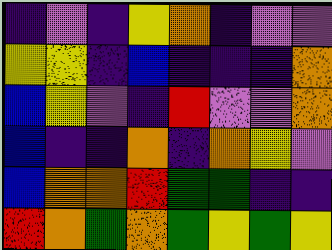[["indigo", "violet", "indigo", "yellow", "orange", "indigo", "violet", "violet"], ["yellow", "yellow", "indigo", "blue", "indigo", "indigo", "indigo", "orange"], ["blue", "yellow", "violet", "indigo", "red", "violet", "violet", "orange"], ["blue", "indigo", "indigo", "orange", "indigo", "orange", "yellow", "violet"], ["blue", "orange", "orange", "red", "green", "green", "indigo", "indigo"], ["red", "orange", "green", "orange", "green", "yellow", "green", "yellow"]]